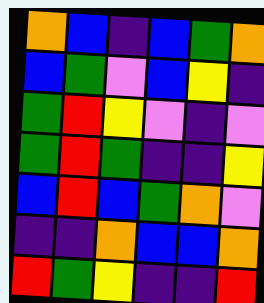[["orange", "blue", "indigo", "blue", "green", "orange"], ["blue", "green", "violet", "blue", "yellow", "indigo"], ["green", "red", "yellow", "violet", "indigo", "violet"], ["green", "red", "green", "indigo", "indigo", "yellow"], ["blue", "red", "blue", "green", "orange", "violet"], ["indigo", "indigo", "orange", "blue", "blue", "orange"], ["red", "green", "yellow", "indigo", "indigo", "red"]]